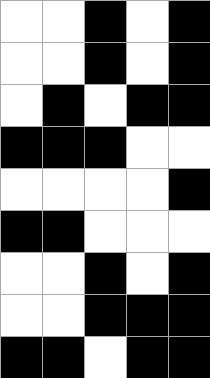[["white", "white", "black", "white", "black"], ["white", "white", "black", "white", "black"], ["white", "black", "white", "black", "black"], ["black", "black", "black", "white", "white"], ["white", "white", "white", "white", "black"], ["black", "black", "white", "white", "white"], ["white", "white", "black", "white", "black"], ["white", "white", "black", "black", "black"], ["black", "black", "white", "black", "black"]]